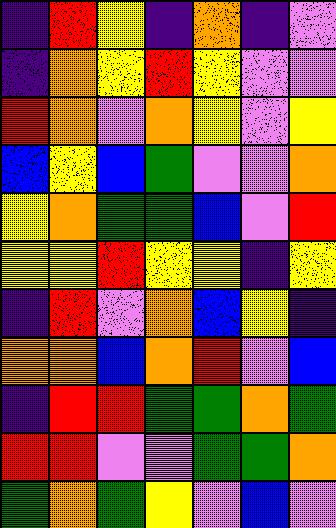[["indigo", "red", "yellow", "indigo", "orange", "indigo", "violet"], ["indigo", "orange", "yellow", "red", "yellow", "violet", "violet"], ["red", "orange", "violet", "orange", "yellow", "violet", "yellow"], ["blue", "yellow", "blue", "green", "violet", "violet", "orange"], ["yellow", "orange", "green", "green", "blue", "violet", "red"], ["yellow", "yellow", "red", "yellow", "yellow", "indigo", "yellow"], ["indigo", "red", "violet", "orange", "blue", "yellow", "indigo"], ["orange", "orange", "blue", "orange", "red", "violet", "blue"], ["indigo", "red", "red", "green", "green", "orange", "green"], ["red", "red", "violet", "violet", "green", "green", "orange"], ["green", "orange", "green", "yellow", "violet", "blue", "violet"]]